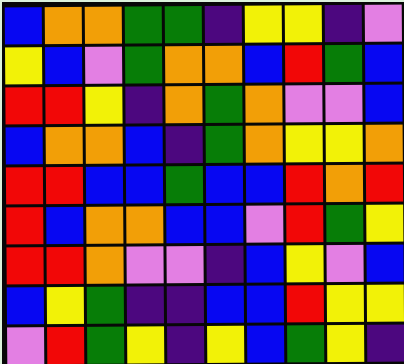[["blue", "orange", "orange", "green", "green", "indigo", "yellow", "yellow", "indigo", "violet"], ["yellow", "blue", "violet", "green", "orange", "orange", "blue", "red", "green", "blue"], ["red", "red", "yellow", "indigo", "orange", "green", "orange", "violet", "violet", "blue"], ["blue", "orange", "orange", "blue", "indigo", "green", "orange", "yellow", "yellow", "orange"], ["red", "red", "blue", "blue", "green", "blue", "blue", "red", "orange", "red"], ["red", "blue", "orange", "orange", "blue", "blue", "violet", "red", "green", "yellow"], ["red", "red", "orange", "violet", "violet", "indigo", "blue", "yellow", "violet", "blue"], ["blue", "yellow", "green", "indigo", "indigo", "blue", "blue", "red", "yellow", "yellow"], ["violet", "red", "green", "yellow", "indigo", "yellow", "blue", "green", "yellow", "indigo"]]